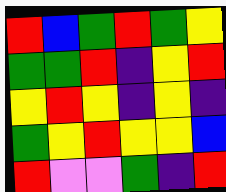[["red", "blue", "green", "red", "green", "yellow"], ["green", "green", "red", "indigo", "yellow", "red"], ["yellow", "red", "yellow", "indigo", "yellow", "indigo"], ["green", "yellow", "red", "yellow", "yellow", "blue"], ["red", "violet", "violet", "green", "indigo", "red"]]